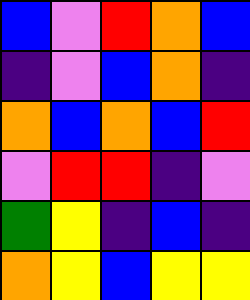[["blue", "violet", "red", "orange", "blue"], ["indigo", "violet", "blue", "orange", "indigo"], ["orange", "blue", "orange", "blue", "red"], ["violet", "red", "red", "indigo", "violet"], ["green", "yellow", "indigo", "blue", "indigo"], ["orange", "yellow", "blue", "yellow", "yellow"]]